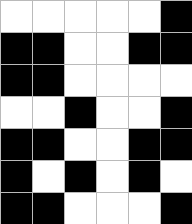[["white", "white", "white", "white", "white", "black"], ["black", "black", "white", "white", "black", "black"], ["black", "black", "white", "white", "white", "white"], ["white", "white", "black", "white", "white", "black"], ["black", "black", "white", "white", "black", "black"], ["black", "white", "black", "white", "black", "white"], ["black", "black", "white", "white", "white", "black"]]